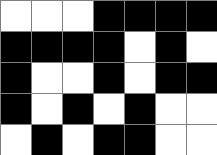[["white", "white", "white", "black", "black", "black", "black"], ["black", "black", "black", "black", "white", "black", "white"], ["black", "white", "white", "black", "white", "black", "black"], ["black", "white", "black", "white", "black", "white", "white"], ["white", "black", "white", "black", "black", "white", "white"]]